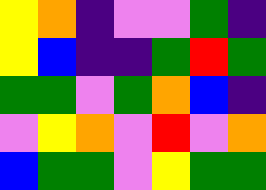[["yellow", "orange", "indigo", "violet", "violet", "green", "indigo"], ["yellow", "blue", "indigo", "indigo", "green", "red", "green"], ["green", "green", "violet", "green", "orange", "blue", "indigo"], ["violet", "yellow", "orange", "violet", "red", "violet", "orange"], ["blue", "green", "green", "violet", "yellow", "green", "green"]]